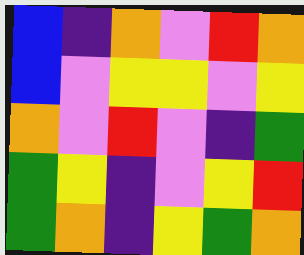[["blue", "indigo", "orange", "violet", "red", "orange"], ["blue", "violet", "yellow", "yellow", "violet", "yellow"], ["orange", "violet", "red", "violet", "indigo", "green"], ["green", "yellow", "indigo", "violet", "yellow", "red"], ["green", "orange", "indigo", "yellow", "green", "orange"]]